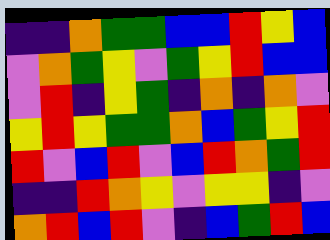[["indigo", "indigo", "orange", "green", "green", "blue", "blue", "red", "yellow", "blue"], ["violet", "orange", "green", "yellow", "violet", "green", "yellow", "red", "blue", "blue"], ["violet", "red", "indigo", "yellow", "green", "indigo", "orange", "indigo", "orange", "violet"], ["yellow", "red", "yellow", "green", "green", "orange", "blue", "green", "yellow", "red"], ["red", "violet", "blue", "red", "violet", "blue", "red", "orange", "green", "red"], ["indigo", "indigo", "red", "orange", "yellow", "violet", "yellow", "yellow", "indigo", "violet"], ["orange", "red", "blue", "red", "violet", "indigo", "blue", "green", "red", "blue"]]